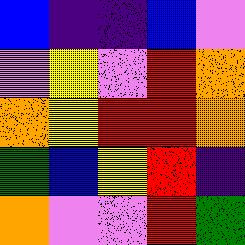[["blue", "indigo", "indigo", "blue", "violet"], ["violet", "yellow", "violet", "red", "orange"], ["orange", "yellow", "red", "red", "orange"], ["green", "blue", "yellow", "red", "indigo"], ["orange", "violet", "violet", "red", "green"]]